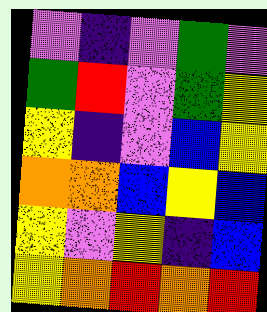[["violet", "indigo", "violet", "green", "violet"], ["green", "red", "violet", "green", "yellow"], ["yellow", "indigo", "violet", "blue", "yellow"], ["orange", "orange", "blue", "yellow", "blue"], ["yellow", "violet", "yellow", "indigo", "blue"], ["yellow", "orange", "red", "orange", "red"]]